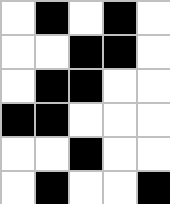[["white", "black", "white", "black", "white"], ["white", "white", "black", "black", "white"], ["white", "black", "black", "white", "white"], ["black", "black", "white", "white", "white"], ["white", "white", "black", "white", "white"], ["white", "black", "white", "white", "black"]]